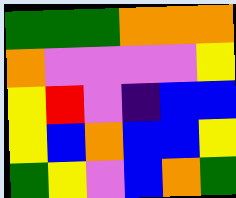[["green", "green", "green", "orange", "orange", "orange"], ["orange", "violet", "violet", "violet", "violet", "yellow"], ["yellow", "red", "violet", "indigo", "blue", "blue"], ["yellow", "blue", "orange", "blue", "blue", "yellow"], ["green", "yellow", "violet", "blue", "orange", "green"]]